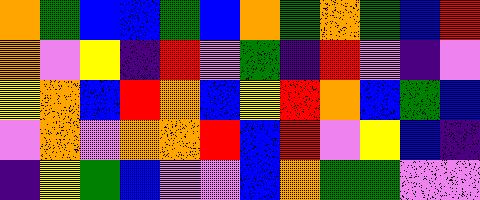[["orange", "green", "blue", "blue", "green", "blue", "orange", "green", "orange", "green", "blue", "red"], ["orange", "violet", "yellow", "indigo", "red", "violet", "green", "indigo", "red", "violet", "indigo", "violet"], ["yellow", "orange", "blue", "red", "orange", "blue", "yellow", "red", "orange", "blue", "green", "blue"], ["violet", "orange", "violet", "orange", "orange", "red", "blue", "red", "violet", "yellow", "blue", "indigo"], ["indigo", "yellow", "green", "blue", "violet", "violet", "blue", "orange", "green", "green", "violet", "violet"]]